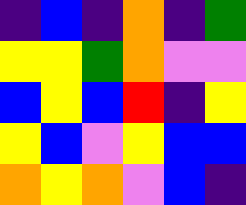[["indigo", "blue", "indigo", "orange", "indigo", "green"], ["yellow", "yellow", "green", "orange", "violet", "violet"], ["blue", "yellow", "blue", "red", "indigo", "yellow"], ["yellow", "blue", "violet", "yellow", "blue", "blue"], ["orange", "yellow", "orange", "violet", "blue", "indigo"]]